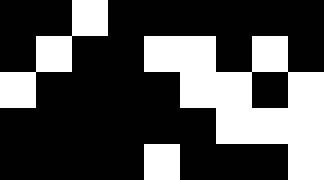[["black", "black", "white", "black", "black", "black", "black", "black", "black"], ["black", "white", "black", "black", "white", "white", "black", "white", "black"], ["white", "black", "black", "black", "black", "white", "white", "black", "white"], ["black", "black", "black", "black", "black", "black", "white", "white", "white"], ["black", "black", "black", "black", "white", "black", "black", "black", "white"]]